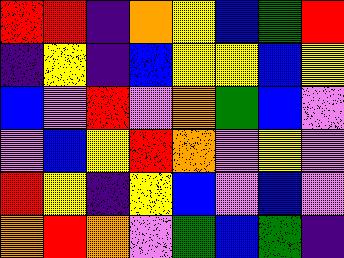[["red", "red", "indigo", "orange", "yellow", "blue", "green", "red"], ["indigo", "yellow", "indigo", "blue", "yellow", "yellow", "blue", "yellow"], ["blue", "violet", "red", "violet", "orange", "green", "blue", "violet"], ["violet", "blue", "yellow", "red", "orange", "violet", "yellow", "violet"], ["red", "yellow", "indigo", "yellow", "blue", "violet", "blue", "violet"], ["orange", "red", "orange", "violet", "green", "blue", "green", "indigo"]]